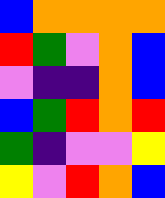[["blue", "orange", "orange", "orange", "orange"], ["red", "green", "violet", "orange", "blue"], ["violet", "indigo", "indigo", "orange", "blue"], ["blue", "green", "red", "orange", "red"], ["green", "indigo", "violet", "violet", "yellow"], ["yellow", "violet", "red", "orange", "blue"]]